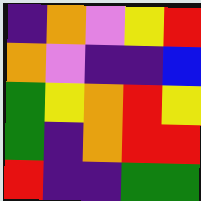[["indigo", "orange", "violet", "yellow", "red"], ["orange", "violet", "indigo", "indigo", "blue"], ["green", "yellow", "orange", "red", "yellow"], ["green", "indigo", "orange", "red", "red"], ["red", "indigo", "indigo", "green", "green"]]